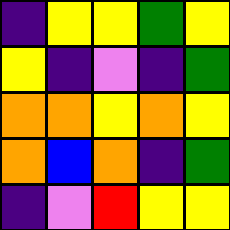[["indigo", "yellow", "yellow", "green", "yellow"], ["yellow", "indigo", "violet", "indigo", "green"], ["orange", "orange", "yellow", "orange", "yellow"], ["orange", "blue", "orange", "indigo", "green"], ["indigo", "violet", "red", "yellow", "yellow"]]